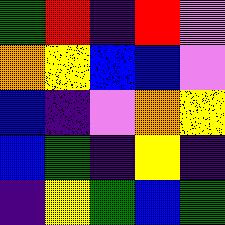[["green", "red", "indigo", "red", "violet"], ["orange", "yellow", "blue", "blue", "violet"], ["blue", "indigo", "violet", "orange", "yellow"], ["blue", "green", "indigo", "yellow", "indigo"], ["indigo", "yellow", "green", "blue", "green"]]